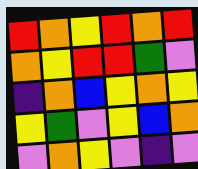[["red", "orange", "yellow", "red", "orange", "red"], ["orange", "yellow", "red", "red", "green", "violet"], ["indigo", "orange", "blue", "yellow", "orange", "yellow"], ["yellow", "green", "violet", "yellow", "blue", "orange"], ["violet", "orange", "yellow", "violet", "indigo", "violet"]]